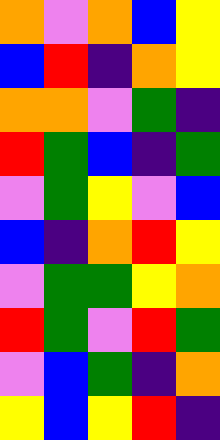[["orange", "violet", "orange", "blue", "yellow"], ["blue", "red", "indigo", "orange", "yellow"], ["orange", "orange", "violet", "green", "indigo"], ["red", "green", "blue", "indigo", "green"], ["violet", "green", "yellow", "violet", "blue"], ["blue", "indigo", "orange", "red", "yellow"], ["violet", "green", "green", "yellow", "orange"], ["red", "green", "violet", "red", "green"], ["violet", "blue", "green", "indigo", "orange"], ["yellow", "blue", "yellow", "red", "indigo"]]